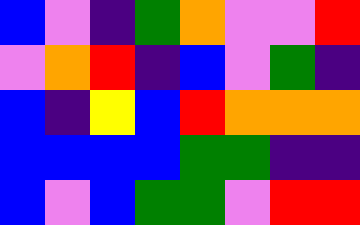[["blue", "violet", "indigo", "green", "orange", "violet", "violet", "red"], ["violet", "orange", "red", "indigo", "blue", "violet", "green", "indigo"], ["blue", "indigo", "yellow", "blue", "red", "orange", "orange", "orange"], ["blue", "blue", "blue", "blue", "green", "green", "indigo", "indigo"], ["blue", "violet", "blue", "green", "green", "violet", "red", "red"]]